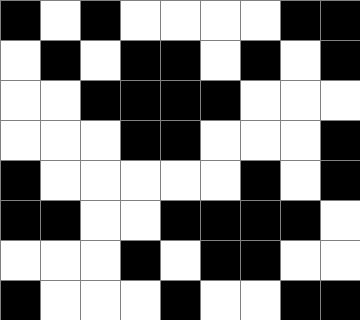[["black", "white", "black", "white", "white", "white", "white", "black", "black"], ["white", "black", "white", "black", "black", "white", "black", "white", "black"], ["white", "white", "black", "black", "black", "black", "white", "white", "white"], ["white", "white", "white", "black", "black", "white", "white", "white", "black"], ["black", "white", "white", "white", "white", "white", "black", "white", "black"], ["black", "black", "white", "white", "black", "black", "black", "black", "white"], ["white", "white", "white", "black", "white", "black", "black", "white", "white"], ["black", "white", "white", "white", "black", "white", "white", "black", "black"]]